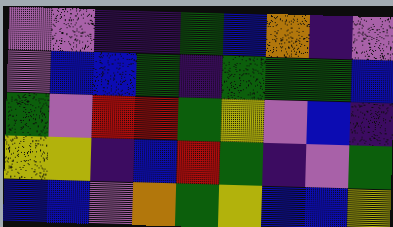[["violet", "violet", "indigo", "indigo", "green", "blue", "orange", "indigo", "violet"], ["violet", "blue", "blue", "green", "indigo", "green", "green", "green", "blue"], ["green", "violet", "red", "red", "green", "yellow", "violet", "blue", "indigo"], ["yellow", "yellow", "indigo", "blue", "red", "green", "indigo", "violet", "green"], ["blue", "blue", "violet", "orange", "green", "yellow", "blue", "blue", "yellow"]]